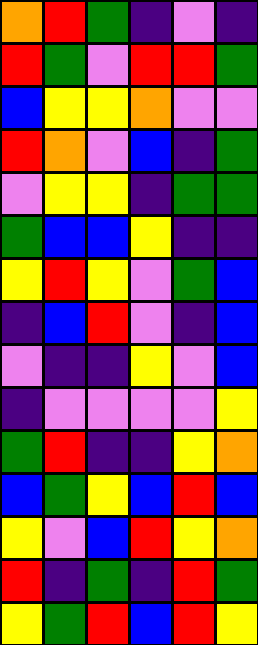[["orange", "red", "green", "indigo", "violet", "indigo"], ["red", "green", "violet", "red", "red", "green"], ["blue", "yellow", "yellow", "orange", "violet", "violet"], ["red", "orange", "violet", "blue", "indigo", "green"], ["violet", "yellow", "yellow", "indigo", "green", "green"], ["green", "blue", "blue", "yellow", "indigo", "indigo"], ["yellow", "red", "yellow", "violet", "green", "blue"], ["indigo", "blue", "red", "violet", "indigo", "blue"], ["violet", "indigo", "indigo", "yellow", "violet", "blue"], ["indigo", "violet", "violet", "violet", "violet", "yellow"], ["green", "red", "indigo", "indigo", "yellow", "orange"], ["blue", "green", "yellow", "blue", "red", "blue"], ["yellow", "violet", "blue", "red", "yellow", "orange"], ["red", "indigo", "green", "indigo", "red", "green"], ["yellow", "green", "red", "blue", "red", "yellow"]]